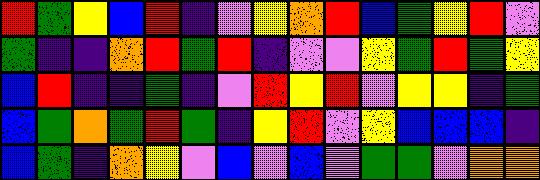[["red", "green", "yellow", "blue", "red", "indigo", "violet", "yellow", "orange", "red", "blue", "green", "yellow", "red", "violet"], ["green", "indigo", "indigo", "orange", "red", "green", "red", "indigo", "violet", "violet", "yellow", "green", "red", "green", "yellow"], ["blue", "red", "indigo", "indigo", "green", "indigo", "violet", "red", "yellow", "red", "violet", "yellow", "yellow", "indigo", "green"], ["blue", "green", "orange", "green", "red", "green", "indigo", "yellow", "red", "violet", "yellow", "blue", "blue", "blue", "indigo"], ["blue", "green", "indigo", "orange", "yellow", "violet", "blue", "violet", "blue", "violet", "green", "green", "violet", "orange", "orange"]]